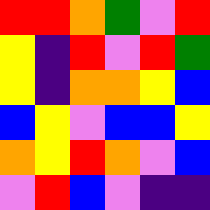[["red", "red", "orange", "green", "violet", "red"], ["yellow", "indigo", "red", "violet", "red", "green"], ["yellow", "indigo", "orange", "orange", "yellow", "blue"], ["blue", "yellow", "violet", "blue", "blue", "yellow"], ["orange", "yellow", "red", "orange", "violet", "blue"], ["violet", "red", "blue", "violet", "indigo", "indigo"]]